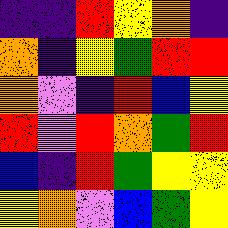[["indigo", "indigo", "red", "yellow", "orange", "indigo"], ["orange", "indigo", "yellow", "green", "red", "red"], ["orange", "violet", "indigo", "red", "blue", "yellow"], ["red", "violet", "red", "orange", "green", "red"], ["blue", "indigo", "red", "green", "yellow", "yellow"], ["yellow", "orange", "violet", "blue", "green", "yellow"]]